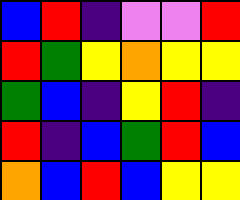[["blue", "red", "indigo", "violet", "violet", "red"], ["red", "green", "yellow", "orange", "yellow", "yellow"], ["green", "blue", "indigo", "yellow", "red", "indigo"], ["red", "indigo", "blue", "green", "red", "blue"], ["orange", "blue", "red", "blue", "yellow", "yellow"]]